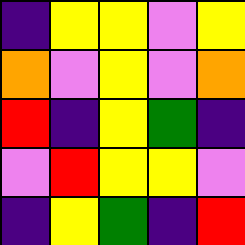[["indigo", "yellow", "yellow", "violet", "yellow"], ["orange", "violet", "yellow", "violet", "orange"], ["red", "indigo", "yellow", "green", "indigo"], ["violet", "red", "yellow", "yellow", "violet"], ["indigo", "yellow", "green", "indigo", "red"]]